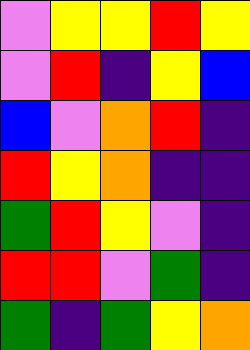[["violet", "yellow", "yellow", "red", "yellow"], ["violet", "red", "indigo", "yellow", "blue"], ["blue", "violet", "orange", "red", "indigo"], ["red", "yellow", "orange", "indigo", "indigo"], ["green", "red", "yellow", "violet", "indigo"], ["red", "red", "violet", "green", "indigo"], ["green", "indigo", "green", "yellow", "orange"]]